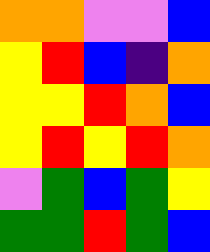[["orange", "orange", "violet", "violet", "blue"], ["yellow", "red", "blue", "indigo", "orange"], ["yellow", "yellow", "red", "orange", "blue"], ["yellow", "red", "yellow", "red", "orange"], ["violet", "green", "blue", "green", "yellow"], ["green", "green", "red", "green", "blue"]]